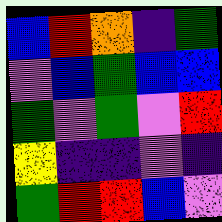[["blue", "red", "orange", "indigo", "green"], ["violet", "blue", "green", "blue", "blue"], ["green", "violet", "green", "violet", "red"], ["yellow", "indigo", "indigo", "violet", "indigo"], ["green", "red", "red", "blue", "violet"]]